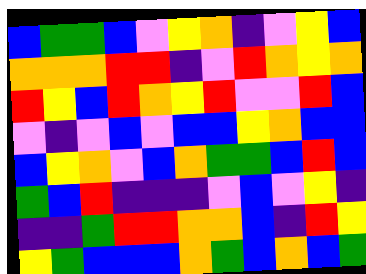[["blue", "green", "green", "blue", "violet", "yellow", "orange", "indigo", "violet", "yellow", "blue"], ["orange", "orange", "orange", "red", "red", "indigo", "violet", "red", "orange", "yellow", "orange"], ["red", "yellow", "blue", "red", "orange", "yellow", "red", "violet", "violet", "red", "blue"], ["violet", "indigo", "violet", "blue", "violet", "blue", "blue", "yellow", "orange", "blue", "blue"], ["blue", "yellow", "orange", "violet", "blue", "orange", "green", "green", "blue", "red", "blue"], ["green", "blue", "red", "indigo", "indigo", "indigo", "violet", "blue", "violet", "yellow", "indigo"], ["indigo", "indigo", "green", "red", "red", "orange", "orange", "blue", "indigo", "red", "yellow"], ["yellow", "green", "blue", "blue", "blue", "orange", "green", "blue", "orange", "blue", "green"]]